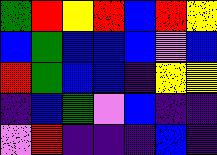[["green", "red", "yellow", "red", "blue", "red", "yellow"], ["blue", "green", "blue", "blue", "blue", "violet", "blue"], ["red", "green", "blue", "blue", "indigo", "yellow", "yellow"], ["indigo", "blue", "green", "violet", "blue", "indigo", "indigo"], ["violet", "red", "indigo", "indigo", "indigo", "blue", "indigo"]]